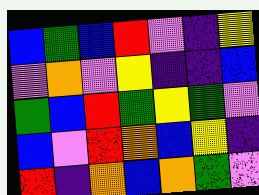[["blue", "green", "blue", "red", "violet", "indigo", "yellow"], ["violet", "orange", "violet", "yellow", "indigo", "indigo", "blue"], ["green", "blue", "red", "green", "yellow", "green", "violet"], ["blue", "violet", "red", "orange", "blue", "yellow", "indigo"], ["red", "indigo", "orange", "blue", "orange", "green", "violet"]]